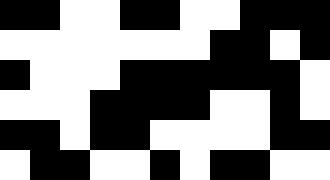[["black", "black", "white", "white", "black", "black", "white", "white", "black", "black", "black"], ["white", "white", "white", "white", "white", "white", "white", "black", "black", "white", "black"], ["black", "white", "white", "white", "black", "black", "black", "black", "black", "black", "white"], ["white", "white", "white", "black", "black", "black", "black", "white", "white", "black", "white"], ["black", "black", "white", "black", "black", "white", "white", "white", "white", "black", "black"], ["white", "black", "black", "white", "white", "black", "white", "black", "black", "white", "white"]]